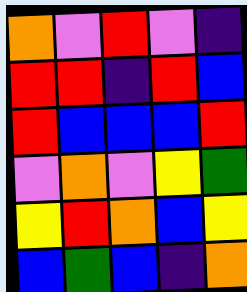[["orange", "violet", "red", "violet", "indigo"], ["red", "red", "indigo", "red", "blue"], ["red", "blue", "blue", "blue", "red"], ["violet", "orange", "violet", "yellow", "green"], ["yellow", "red", "orange", "blue", "yellow"], ["blue", "green", "blue", "indigo", "orange"]]